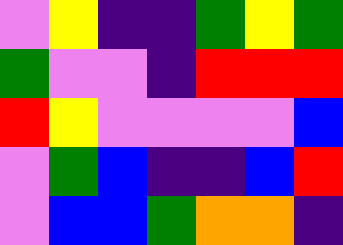[["violet", "yellow", "indigo", "indigo", "green", "yellow", "green"], ["green", "violet", "violet", "indigo", "red", "red", "red"], ["red", "yellow", "violet", "violet", "violet", "violet", "blue"], ["violet", "green", "blue", "indigo", "indigo", "blue", "red"], ["violet", "blue", "blue", "green", "orange", "orange", "indigo"]]